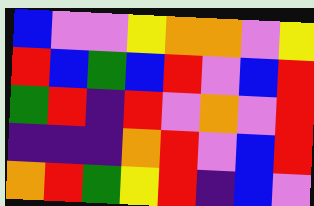[["blue", "violet", "violet", "yellow", "orange", "orange", "violet", "yellow"], ["red", "blue", "green", "blue", "red", "violet", "blue", "red"], ["green", "red", "indigo", "red", "violet", "orange", "violet", "red"], ["indigo", "indigo", "indigo", "orange", "red", "violet", "blue", "red"], ["orange", "red", "green", "yellow", "red", "indigo", "blue", "violet"]]